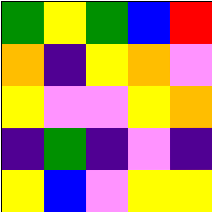[["green", "yellow", "green", "blue", "red"], ["orange", "indigo", "yellow", "orange", "violet"], ["yellow", "violet", "violet", "yellow", "orange"], ["indigo", "green", "indigo", "violet", "indigo"], ["yellow", "blue", "violet", "yellow", "yellow"]]